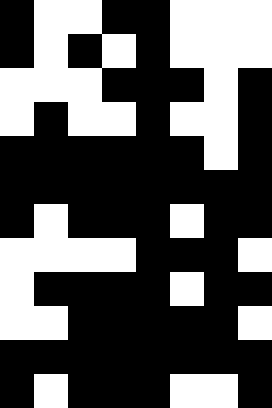[["black", "white", "white", "black", "black", "white", "white", "white"], ["black", "white", "black", "white", "black", "white", "white", "white"], ["white", "white", "white", "black", "black", "black", "white", "black"], ["white", "black", "white", "white", "black", "white", "white", "black"], ["black", "black", "black", "black", "black", "black", "white", "black"], ["black", "black", "black", "black", "black", "black", "black", "black"], ["black", "white", "black", "black", "black", "white", "black", "black"], ["white", "white", "white", "white", "black", "black", "black", "white"], ["white", "black", "black", "black", "black", "white", "black", "black"], ["white", "white", "black", "black", "black", "black", "black", "white"], ["black", "black", "black", "black", "black", "black", "black", "black"], ["black", "white", "black", "black", "black", "white", "white", "black"]]